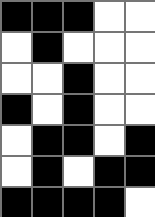[["black", "black", "black", "white", "white"], ["white", "black", "white", "white", "white"], ["white", "white", "black", "white", "white"], ["black", "white", "black", "white", "white"], ["white", "black", "black", "white", "black"], ["white", "black", "white", "black", "black"], ["black", "black", "black", "black", "white"]]